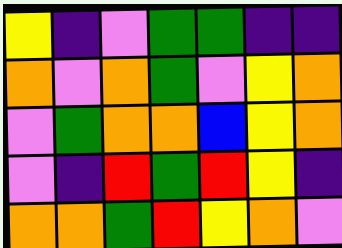[["yellow", "indigo", "violet", "green", "green", "indigo", "indigo"], ["orange", "violet", "orange", "green", "violet", "yellow", "orange"], ["violet", "green", "orange", "orange", "blue", "yellow", "orange"], ["violet", "indigo", "red", "green", "red", "yellow", "indigo"], ["orange", "orange", "green", "red", "yellow", "orange", "violet"]]